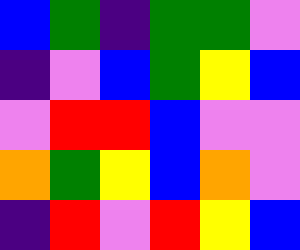[["blue", "green", "indigo", "green", "green", "violet"], ["indigo", "violet", "blue", "green", "yellow", "blue"], ["violet", "red", "red", "blue", "violet", "violet"], ["orange", "green", "yellow", "blue", "orange", "violet"], ["indigo", "red", "violet", "red", "yellow", "blue"]]